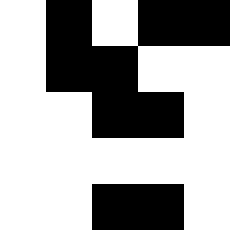[["white", "black", "white", "black", "black"], ["white", "black", "black", "white", "white"], ["white", "white", "black", "black", "white"], ["white", "white", "white", "white", "white"], ["white", "white", "black", "black", "white"]]